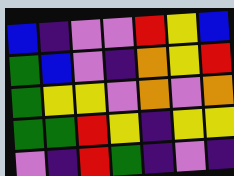[["blue", "indigo", "violet", "violet", "red", "yellow", "blue"], ["green", "blue", "violet", "indigo", "orange", "yellow", "red"], ["green", "yellow", "yellow", "violet", "orange", "violet", "orange"], ["green", "green", "red", "yellow", "indigo", "yellow", "yellow"], ["violet", "indigo", "red", "green", "indigo", "violet", "indigo"]]